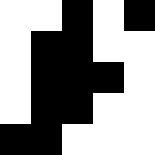[["white", "white", "black", "white", "black"], ["white", "black", "black", "white", "white"], ["white", "black", "black", "black", "white"], ["white", "black", "black", "white", "white"], ["black", "black", "white", "white", "white"]]